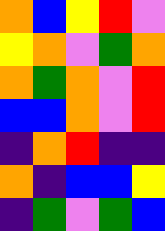[["orange", "blue", "yellow", "red", "violet"], ["yellow", "orange", "violet", "green", "orange"], ["orange", "green", "orange", "violet", "red"], ["blue", "blue", "orange", "violet", "red"], ["indigo", "orange", "red", "indigo", "indigo"], ["orange", "indigo", "blue", "blue", "yellow"], ["indigo", "green", "violet", "green", "blue"]]